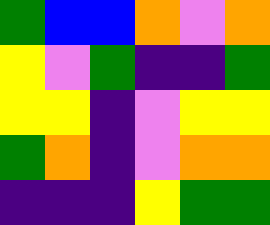[["green", "blue", "blue", "orange", "violet", "orange"], ["yellow", "violet", "green", "indigo", "indigo", "green"], ["yellow", "yellow", "indigo", "violet", "yellow", "yellow"], ["green", "orange", "indigo", "violet", "orange", "orange"], ["indigo", "indigo", "indigo", "yellow", "green", "green"]]